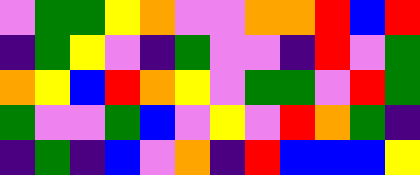[["violet", "green", "green", "yellow", "orange", "violet", "violet", "orange", "orange", "red", "blue", "red"], ["indigo", "green", "yellow", "violet", "indigo", "green", "violet", "violet", "indigo", "red", "violet", "green"], ["orange", "yellow", "blue", "red", "orange", "yellow", "violet", "green", "green", "violet", "red", "green"], ["green", "violet", "violet", "green", "blue", "violet", "yellow", "violet", "red", "orange", "green", "indigo"], ["indigo", "green", "indigo", "blue", "violet", "orange", "indigo", "red", "blue", "blue", "blue", "yellow"]]